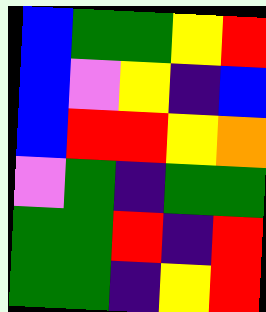[["blue", "green", "green", "yellow", "red"], ["blue", "violet", "yellow", "indigo", "blue"], ["blue", "red", "red", "yellow", "orange"], ["violet", "green", "indigo", "green", "green"], ["green", "green", "red", "indigo", "red"], ["green", "green", "indigo", "yellow", "red"]]